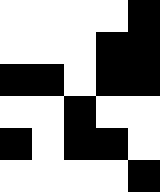[["white", "white", "white", "white", "black"], ["white", "white", "white", "black", "black"], ["black", "black", "white", "black", "black"], ["white", "white", "black", "white", "white"], ["black", "white", "black", "black", "white"], ["white", "white", "white", "white", "black"]]